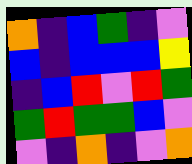[["orange", "indigo", "blue", "green", "indigo", "violet"], ["blue", "indigo", "blue", "blue", "blue", "yellow"], ["indigo", "blue", "red", "violet", "red", "green"], ["green", "red", "green", "green", "blue", "violet"], ["violet", "indigo", "orange", "indigo", "violet", "orange"]]